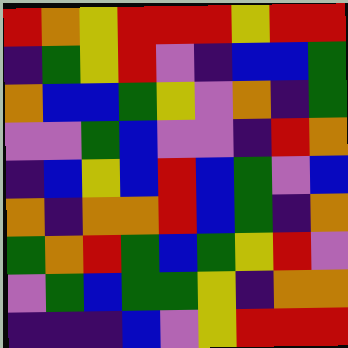[["red", "orange", "yellow", "red", "red", "red", "yellow", "red", "red"], ["indigo", "green", "yellow", "red", "violet", "indigo", "blue", "blue", "green"], ["orange", "blue", "blue", "green", "yellow", "violet", "orange", "indigo", "green"], ["violet", "violet", "green", "blue", "violet", "violet", "indigo", "red", "orange"], ["indigo", "blue", "yellow", "blue", "red", "blue", "green", "violet", "blue"], ["orange", "indigo", "orange", "orange", "red", "blue", "green", "indigo", "orange"], ["green", "orange", "red", "green", "blue", "green", "yellow", "red", "violet"], ["violet", "green", "blue", "green", "green", "yellow", "indigo", "orange", "orange"], ["indigo", "indigo", "indigo", "blue", "violet", "yellow", "red", "red", "red"]]